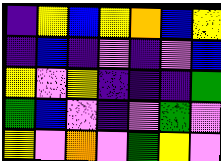[["indigo", "yellow", "blue", "yellow", "orange", "blue", "yellow"], ["indigo", "blue", "indigo", "violet", "indigo", "violet", "blue"], ["yellow", "violet", "yellow", "indigo", "indigo", "indigo", "green"], ["green", "blue", "violet", "indigo", "violet", "green", "violet"], ["yellow", "violet", "orange", "violet", "green", "yellow", "violet"]]